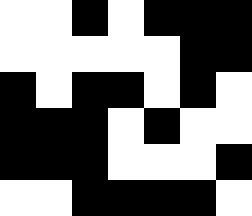[["white", "white", "black", "white", "black", "black", "black"], ["white", "white", "white", "white", "white", "black", "black"], ["black", "white", "black", "black", "white", "black", "white"], ["black", "black", "black", "white", "black", "white", "white"], ["black", "black", "black", "white", "white", "white", "black"], ["white", "white", "black", "black", "black", "black", "white"]]